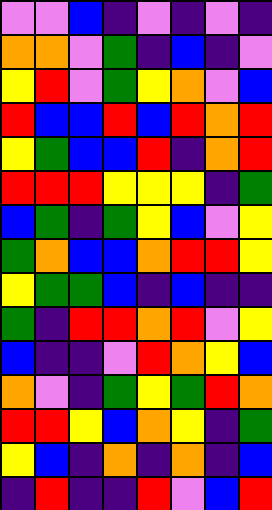[["violet", "violet", "blue", "indigo", "violet", "indigo", "violet", "indigo"], ["orange", "orange", "violet", "green", "indigo", "blue", "indigo", "violet"], ["yellow", "red", "violet", "green", "yellow", "orange", "violet", "blue"], ["red", "blue", "blue", "red", "blue", "red", "orange", "red"], ["yellow", "green", "blue", "blue", "red", "indigo", "orange", "red"], ["red", "red", "red", "yellow", "yellow", "yellow", "indigo", "green"], ["blue", "green", "indigo", "green", "yellow", "blue", "violet", "yellow"], ["green", "orange", "blue", "blue", "orange", "red", "red", "yellow"], ["yellow", "green", "green", "blue", "indigo", "blue", "indigo", "indigo"], ["green", "indigo", "red", "red", "orange", "red", "violet", "yellow"], ["blue", "indigo", "indigo", "violet", "red", "orange", "yellow", "blue"], ["orange", "violet", "indigo", "green", "yellow", "green", "red", "orange"], ["red", "red", "yellow", "blue", "orange", "yellow", "indigo", "green"], ["yellow", "blue", "indigo", "orange", "indigo", "orange", "indigo", "blue"], ["indigo", "red", "indigo", "indigo", "red", "violet", "blue", "red"]]